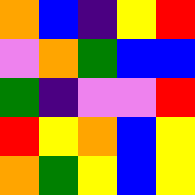[["orange", "blue", "indigo", "yellow", "red"], ["violet", "orange", "green", "blue", "blue"], ["green", "indigo", "violet", "violet", "red"], ["red", "yellow", "orange", "blue", "yellow"], ["orange", "green", "yellow", "blue", "yellow"]]